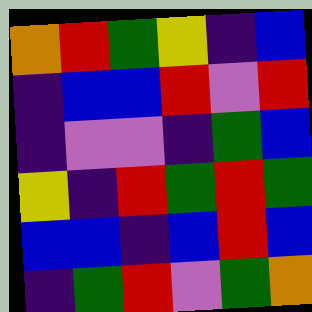[["orange", "red", "green", "yellow", "indigo", "blue"], ["indigo", "blue", "blue", "red", "violet", "red"], ["indigo", "violet", "violet", "indigo", "green", "blue"], ["yellow", "indigo", "red", "green", "red", "green"], ["blue", "blue", "indigo", "blue", "red", "blue"], ["indigo", "green", "red", "violet", "green", "orange"]]